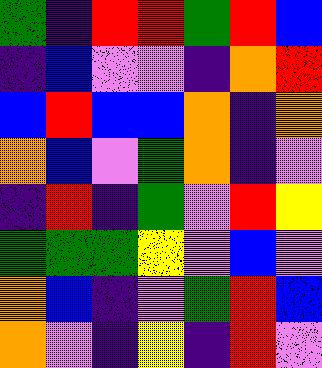[["green", "indigo", "red", "red", "green", "red", "blue"], ["indigo", "blue", "violet", "violet", "indigo", "orange", "red"], ["blue", "red", "blue", "blue", "orange", "indigo", "orange"], ["orange", "blue", "violet", "green", "orange", "indigo", "violet"], ["indigo", "red", "indigo", "green", "violet", "red", "yellow"], ["green", "green", "green", "yellow", "violet", "blue", "violet"], ["orange", "blue", "indigo", "violet", "green", "red", "blue"], ["orange", "violet", "indigo", "yellow", "indigo", "red", "violet"]]